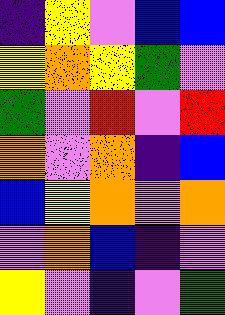[["indigo", "yellow", "violet", "blue", "blue"], ["yellow", "orange", "yellow", "green", "violet"], ["green", "violet", "red", "violet", "red"], ["orange", "violet", "orange", "indigo", "blue"], ["blue", "yellow", "orange", "violet", "orange"], ["violet", "orange", "blue", "indigo", "violet"], ["yellow", "violet", "indigo", "violet", "green"]]